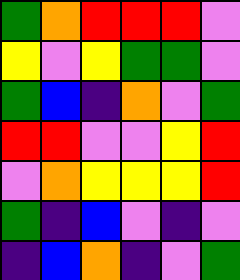[["green", "orange", "red", "red", "red", "violet"], ["yellow", "violet", "yellow", "green", "green", "violet"], ["green", "blue", "indigo", "orange", "violet", "green"], ["red", "red", "violet", "violet", "yellow", "red"], ["violet", "orange", "yellow", "yellow", "yellow", "red"], ["green", "indigo", "blue", "violet", "indigo", "violet"], ["indigo", "blue", "orange", "indigo", "violet", "green"]]